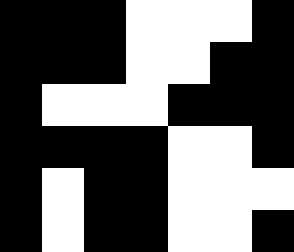[["black", "black", "black", "white", "white", "white", "black"], ["black", "black", "black", "white", "white", "black", "black"], ["black", "white", "white", "white", "black", "black", "black"], ["black", "black", "black", "black", "white", "white", "black"], ["black", "white", "black", "black", "white", "white", "white"], ["black", "white", "black", "black", "white", "white", "black"]]